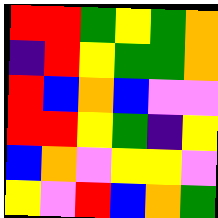[["red", "red", "green", "yellow", "green", "orange"], ["indigo", "red", "yellow", "green", "green", "orange"], ["red", "blue", "orange", "blue", "violet", "violet"], ["red", "red", "yellow", "green", "indigo", "yellow"], ["blue", "orange", "violet", "yellow", "yellow", "violet"], ["yellow", "violet", "red", "blue", "orange", "green"]]